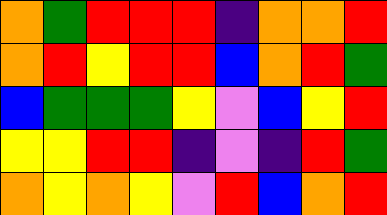[["orange", "green", "red", "red", "red", "indigo", "orange", "orange", "red"], ["orange", "red", "yellow", "red", "red", "blue", "orange", "red", "green"], ["blue", "green", "green", "green", "yellow", "violet", "blue", "yellow", "red"], ["yellow", "yellow", "red", "red", "indigo", "violet", "indigo", "red", "green"], ["orange", "yellow", "orange", "yellow", "violet", "red", "blue", "orange", "red"]]